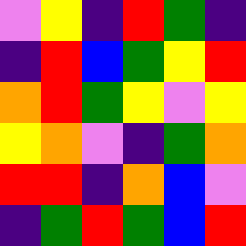[["violet", "yellow", "indigo", "red", "green", "indigo"], ["indigo", "red", "blue", "green", "yellow", "red"], ["orange", "red", "green", "yellow", "violet", "yellow"], ["yellow", "orange", "violet", "indigo", "green", "orange"], ["red", "red", "indigo", "orange", "blue", "violet"], ["indigo", "green", "red", "green", "blue", "red"]]